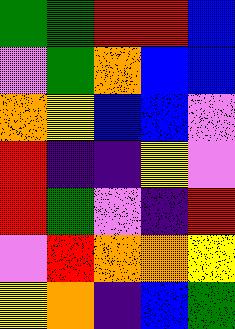[["green", "green", "red", "red", "blue"], ["violet", "green", "orange", "blue", "blue"], ["orange", "yellow", "blue", "blue", "violet"], ["red", "indigo", "indigo", "yellow", "violet"], ["red", "green", "violet", "indigo", "red"], ["violet", "red", "orange", "orange", "yellow"], ["yellow", "orange", "indigo", "blue", "green"]]